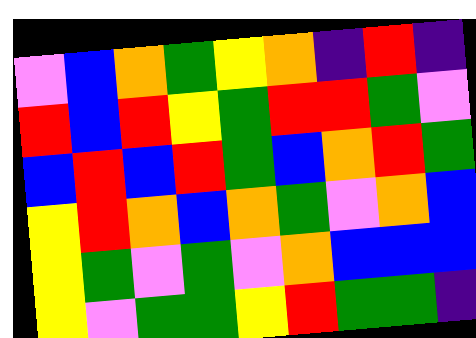[["violet", "blue", "orange", "green", "yellow", "orange", "indigo", "red", "indigo"], ["red", "blue", "red", "yellow", "green", "red", "red", "green", "violet"], ["blue", "red", "blue", "red", "green", "blue", "orange", "red", "green"], ["yellow", "red", "orange", "blue", "orange", "green", "violet", "orange", "blue"], ["yellow", "green", "violet", "green", "violet", "orange", "blue", "blue", "blue"], ["yellow", "violet", "green", "green", "yellow", "red", "green", "green", "indigo"]]